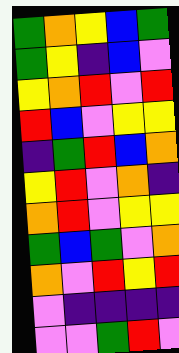[["green", "orange", "yellow", "blue", "green"], ["green", "yellow", "indigo", "blue", "violet"], ["yellow", "orange", "red", "violet", "red"], ["red", "blue", "violet", "yellow", "yellow"], ["indigo", "green", "red", "blue", "orange"], ["yellow", "red", "violet", "orange", "indigo"], ["orange", "red", "violet", "yellow", "yellow"], ["green", "blue", "green", "violet", "orange"], ["orange", "violet", "red", "yellow", "red"], ["violet", "indigo", "indigo", "indigo", "indigo"], ["violet", "violet", "green", "red", "violet"]]